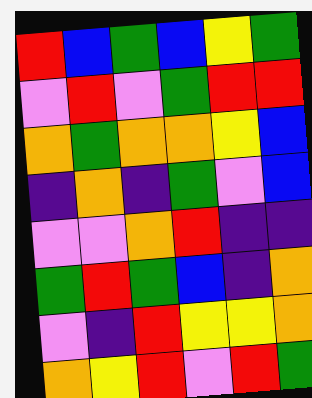[["red", "blue", "green", "blue", "yellow", "green"], ["violet", "red", "violet", "green", "red", "red"], ["orange", "green", "orange", "orange", "yellow", "blue"], ["indigo", "orange", "indigo", "green", "violet", "blue"], ["violet", "violet", "orange", "red", "indigo", "indigo"], ["green", "red", "green", "blue", "indigo", "orange"], ["violet", "indigo", "red", "yellow", "yellow", "orange"], ["orange", "yellow", "red", "violet", "red", "green"]]